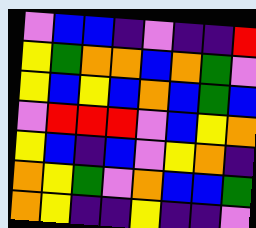[["violet", "blue", "blue", "indigo", "violet", "indigo", "indigo", "red"], ["yellow", "green", "orange", "orange", "blue", "orange", "green", "violet"], ["yellow", "blue", "yellow", "blue", "orange", "blue", "green", "blue"], ["violet", "red", "red", "red", "violet", "blue", "yellow", "orange"], ["yellow", "blue", "indigo", "blue", "violet", "yellow", "orange", "indigo"], ["orange", "yellow", "green", "violet", "orange", "blue", "blue", "green"], ["orange", "yellow", "indigo", "indigo", "yellow", "indigo", "indigo", "violet"]]